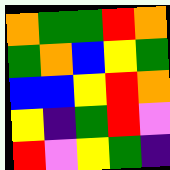[["orange", "green", "green", "red", "orange"], ["green", "orange", "blue", "yellow", "green"], ["blue", "blue", "yellow", "red", "orange"], ["yellow", "indigo", "green", "red", "violet"], ["red", "violet", "yellow", "green", "indigo"]]